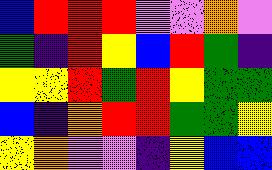[["blue", "red", "red", "red", "violet", "violet", "orange", "violet"], ["green", "indigo", "red", "yellow", "blue", "red", "green", "indigo"], ["yellow", "yellow", "red", "green", "red", "yellow", "green", "green"], ["blue", "indigo", "orange", "red", "red", "green", "green", "yellow"], ["yellow", "orange", "violet", "violet", "indigo", "yellow", "blue", "blue"]]